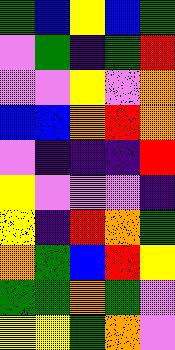[["green", "blue", "yellow", "blue", "green"], ["violet", "green", "indigo", "green", "red"], ["violet", "violet", "yellow", "violet", "orange"], ["blue", "blue", "orange", "red", "orange"], ["violet", "indigo", "indigo", "indigo", "red"], ["yellow", "violet", "violet", "violet", "indigo"], ["yellow", "indigo", "red", "orange", "green"], ["orange", "green", "blue", "red", "yellow"], ["green", "green", "orange", "green", "violet"], ["yellow", "yellow", "green", "orange", "violet"]]